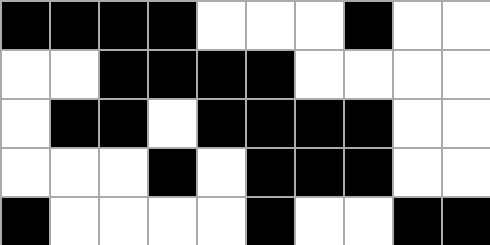[["black", "black", "black", "black", "white", "white", "white", "black", "white", "white"], ["white", "white", "black", "black", "black", "black", "white", "white", "white", "white"], ["white", "black", "black", "white", "black", "black", "black", "black", "white", "white"], ["white", "white", "white", "black", "white", "black", "black", "black", "white", "white"], ["black", "white", "white", "white", "white", "black", "white", "white", "black", "black"]]